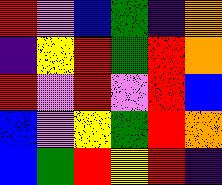[["red", "violet", "blue", "green", "indigo", "orange"], ["indigo", "yellow", "red", "green", "red", "orange"], ["red", "violet", "red", "violet", "red", "blue"], ["blue", "violet", "yellow", "green", "red", "orange"], ["blue", "green", "red", "yellow", "red", "indigo"]]